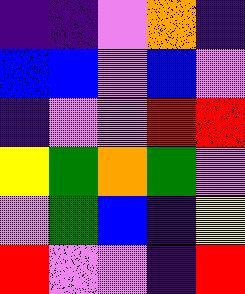[["indigo", "indigo", "violet", "orange", "indigo"], ["blue", "blue", "violet", "blue", "violet"], ["indigo", "violet", "violet", "red", "red"], ["yellow", "green", "orange", "green", "violet"], ["violet", "green", "blue", "indigo", "yellow"], ["red", "violet", "violet", "indigo", "red"]]